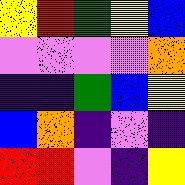[["yellow", "red", "green", "yellow", "blue"], ["violet", "violet", "violet", "violet", "orange"], ["indigo", "indigo", "green", "blue", "yellow"], ["blue", "orange", "indigo", "violet", "indigo"], ["red", "red", "violet", "indigo", "yellow"]]